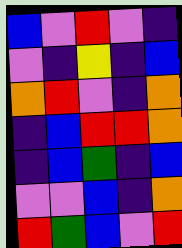[["blue", "violet", "red", "violet", "indigo"], ["violet", "indigo", "yellow", "indigo", "blue"], ["orange", "red", "violet", "indigo", "orange"], ["indigo", "blue", "red", "red", "orange"], ["indigo", "blue", "green", "indigo", "blue"], ["violet", "violet", "blue", "indigo", "orange"], ["red", "green", "blue", "violet", "red"]]